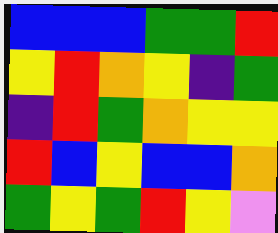[["blue", "blue", "blue", "green", "green", "red"], ["yellow", "red", "orange", "yellow", "indigo", "green"], ["indigo", "red", "green", "orange", "yellow", "yellow"], ["red", "blue", "yellow", "blue", "blue", "orange"], ["green", "yellow", "green", "red", "yellow", "violet"]]